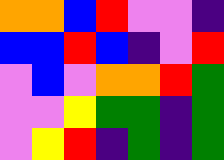[["orange", "orange", "blue", "red", "violet", "violet", "indigo"], ["blue", "blue", "red", "blue", "indigo", "violet", "red"], ["violet", "blue", "violet", "orange", "orange", "red", "green"], ["violet", "violet", "yellow", "green", "green", "indigo", "green"], ["violet", "yellow", "red", "indigo", "green", "indigo", "green"]]